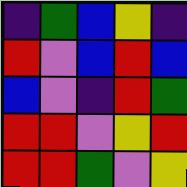[["indigo", "green", "blue", "yellow", "indigo"], ["red", "violet", "blue", "red", "blue"], ["blue", "violet", "indigo", "red", "green"], ["red", "red", "violet", "yellow", "red"], ["red", "red", "green", "violet", "yellow"]]